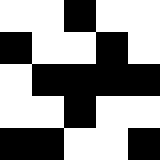[["white", "white", "black", "white", "white"], ["black", "white", "white", "black", "white"], ["white", "black", "black", "black", "black"], ["white", "white", "black", "white", "white"], ["black", "black", "white", "white", "black"]]